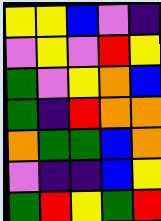[["yellow", "yellow", "blue", "violet", "indigo"], ["violet", "yellow", "violet", "red", "yellow"], ["green", "violet", "yellow", "orange", "blue"], ["green", "indigo", "red", "orange", "orange"], ["orange", "green", "green", "blue", "orange"], ["violet", "indigo", "indigo", "blue", "yellow"], ["green", "red", "yellow", "green", "red"]]